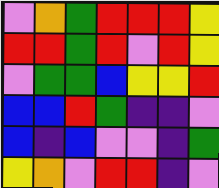[["violet", "orange", "green", "red", "red", "red", "yellow"], ["red", "red", "green", "red", "violet", "red", "yellow"], ["violet", "green", "green", "blue", "yellow", "yellow", "red"], ["blue", "blue", "red", "green", "indigo", "indigo", "violet"], ["blue", "indigo", "blue", "violet", "violet", "indigo", "green"], ["yellow", "orange", "violet", "red", "red", "indigo", "violet"]]